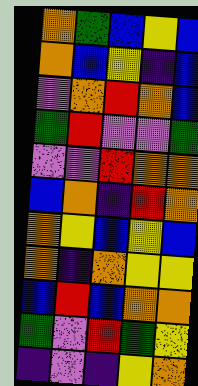[["orange", "green", "blue", "yellow", "blue"], ["orange", "blue", "yellow", "indigo", "blue"], ["violet", "orange", "red", "orange", "blue"], ["green", "red", "violet", "violet", "green"], ["violet", "violet", "red", "orange", "orange"], ["blue", "orange", "indigo", "red", "orange"], ["orange", "yellow", "blue", "yellow", "blue"], ["orange", "indigo", "orange", "yellow", "yellow"], ["blue", "red", "blue", "orange", "orange"], ["green", "violet", "red", "green", "yellow"], ["indigo", "violet", "indigo", "yellow", "orange"]]